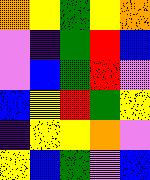[["orange", "yellow", "green", "yellow", "orange"], ["violet", "indigo", "green", "red", "blue"], ["violet", "blue", "green", "red", "violet"], ["blue", "yellow", "red", "green", "yellow"], ["indigo", "yellow", "yellow", "orange", "violet"], ["yellow", "blue", "green", "violet", "blue"]]